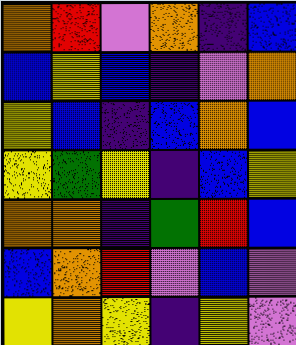[["orange", "red", "violet", "orange", "indigo", "blue"], ["blue", "yellow", "blue", "indigo", "violet", "orange"], ["yellow", "blue", "indigo", "blue", "orange", "blue"], ["yellow", "green", "yellow", "indigo", "blue", "yellow"], ["orange", "orange", "indigo", "green", "red", "blue"], ["blue", "orange", "red", "violet", "blue", "violet"], ["yellow", "orange", "yellow", "indigo", "yellow", "violet"]]